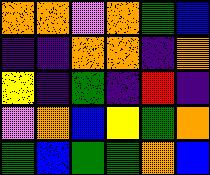[["orange", "orange", "violet", "orange", "green", "blue"], ["indigo", "indigo", "orange", "orange", "indigo", "orange"], ["yellow", "indigo", "green", "indigo", "red", "indigo"], ["violet", "orange", "blue", "yellow", "green", "orange"], ["green", "blue", "green", "green", "orange", "blue"]]